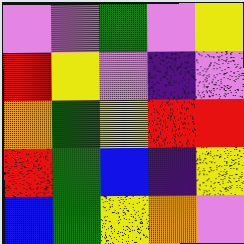[["violet", "violet", "green", "violet", "yellow"], ["red", "yellow", "violet", "indigo", "violet"], ["orange", "green", "yellow", "red", "red"], ["red", "green", "blue", "indigo", "yellow"], ["blue", "green", "yellow", "orange", "violet"]]